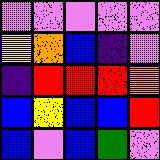[["violet", "violet", "violet", "violet", "violet"], ["yellow", "orange", "blue", "indigo", "violet"], ["indigo", "red", "red", "red", "orange"], ["blue", "yellow", "blue", "blue", "red"], ["blue", "violet", "blue", "green", "violet"]]